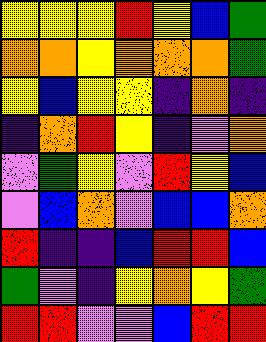[["yellow", "yellow", "yellow", "red", "yellow", "blue", "green"], ["orange", "orange", "yellow", "orange", "orange", "orange", "green"], ["yellow", "blue", "yellow", "yellow", "indigo", "orange", "indigo"], ["indigo", "orange", "red", "yellow", "indigo", "violet", "orange"], ["violet", "green", "yellow", "violet", "red", "yellow", "blue"], ["violet", "blue", "orange", "violet", "blue", "blue", "orange"], ["red", "indigo", "indigo", "blue", "red", "red", "blue"], ["green", "violet", "indigo", "yellow", "orange", "yellow", "green"], ["red", "red", "violet", "violet", "blue", "red", "red"]]